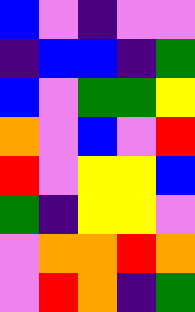[["blue", "violet", "indigo", "violet", "violet"], ["indigo", "blue", "blue", "indigo", "green"], ["blue", "violet", "green", "green", "yellow"], ["orange", "violet", "blue", "violet", "red"], ["red", "violet", "yellow", "yellow", "blue"], ["green", "indigo", "yellow", "yellow", "violet"], ["violet", "orange", "orange", "red", "orange"], ["violet", "red", "orange", "indigo", "green"]]